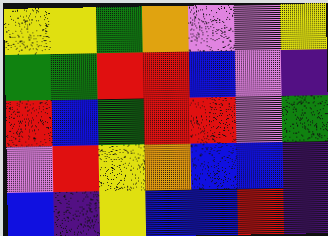[["yellow", "yellow", "green", "orange", "violet", "violet", "yellow"], ["green", "green", "red", "red", "blue", "violet", "indigo"], ["red", "blue", "green", "red", "red", "violet", "green"], ["violet", "red", "yellow", "orange", "blue", "blue", "indigo"], ["blue", "indigo", "yellow", "blue", "blue", "red", "indigo"]]